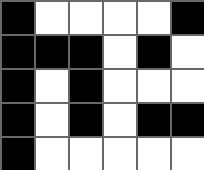[["black", "white", "white", "white", "white", "black"], ["black", "black", "black", "white", "black", "white"], ["black", "white", "black", "white", "white", "white"], ["black", "white", "black", "white", "black", "black"], ["black", "white", "white", "white", "white", "white"]]